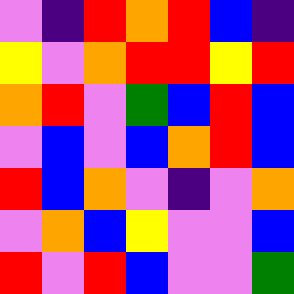[["violet", "indigo", "red", "orange", "red", "blue", "indigo"], ["yellow", "violet", "orange", "red", "red", "yellow", "red"], ["orange", "red", "violet", "green", "blue", "red", "blue"], ["violet", "blue", "violet", "blue", "orange", "red", "blue"], ["red", "blue", "orange", "violet", "indigo", "violet", "orange"], ["violet", "orange", "blue", "yellow", "violet", "violet", "blue"], ["red", "violet", "red", "blue", "violet", "violet", "green"]]